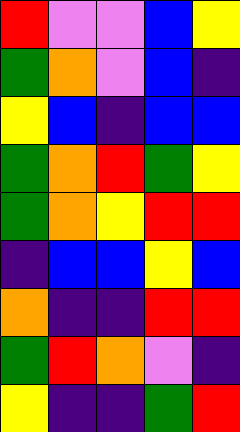[["red", "violet", "violet", "blue", "yellow"], ["green", "orange", "violet", "blue", "indigo"], ["yellow", "blue", "indigo", "blue", "blue"], ["green", "orange", "red", "green", "yellow"], ["green", "orange", "yellow", "red", "red"], ["indigo", "blue", "blue", "yellow", "blue"], ["orange", "indigo", "indigo", "red", "red"], ["green", "red", "orange", "violet", "indigo"], ["yellow", "indigo", "indigo", "green", "red"]]